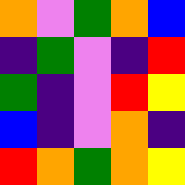[["orange", "violet", "green", "orange", "blue"], ["indigo", "green", "violet", "indigo", "red"], ["green", "indigo", "violet", "red", "yellow"], ["blue", "indigo", "violet", "orange", "indigo"], ["red", "orange", "green", "orange", "yellow"]]